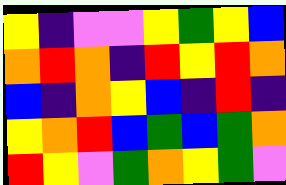[["yellow", "indigo", "violet", "violet", "yellow", "green", "yellow", "blue"], ["orange", "red", "orange", "indigo", "red", "yellow", "red", "orange"], ["blue", "indigo", "orange", "yellow", "blue", "indigo", "red", "indigo"], ["yellow", "orange", "red", "blue", "green", "blue", "green", "orange"], ["red", "yellow", "violet", "green", "orange", "yellow", "green", "violet"]]